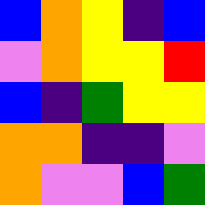[["blue", "orange", "yellow", "indigo", "blue"], ["violet", "orange", "yellow", "yellow", "red"], ["blue", "indigo", "green", "yellow", "yellow"], ["orange", "orange", "indigo", "indigo", "violet"], ["orange", "violet", "violet", "blue", "green"]]